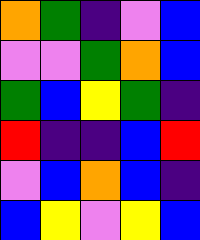[["orange", "green", "indigo", "violet", "blue"], ["violet", "violet", "green", "orange", "blue"], ["green", "blue", "yellow", "green", "indigo"], ["red", "indigo", "indigo", "blue", "red"], ["violet", "blue", "orange", "blue", "indigo"], ["blue", "yellow", "violet", "yellow", "blue"]]